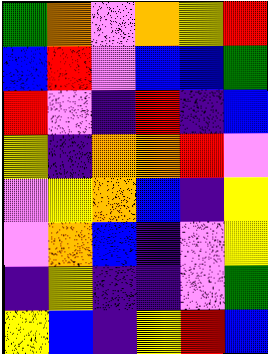[["green", "orange", "violet", "orange", "yellow", "red"], ["blue", "red", "violet", "blue", "blue", "green"], ["red", "violet", "indigo", "red", "indigo", "blue"], ["yellow", "indigo", "orange", "orange", "red", "violet"], ["violet", "yellow", "orange", "blue", "indigo", "yellow"], ["violet", "orange", "blue", "indigo", "violet", "yellow"], ["indigo", "yellow", "indigo", "indigo", "violet", "green"], ["yellow", "blue", "indigo", "yellow", "red", "blue"]]